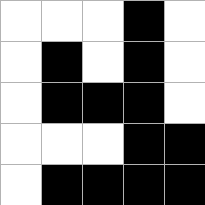[["white", "white", "white", "black", "white"], ["white", "black", "white", "black", "white"], ["white", "black", "black", "black", "white"], ["white", "white", "white", "black", "black"], ["white", "black", "black", "black", "black"]]